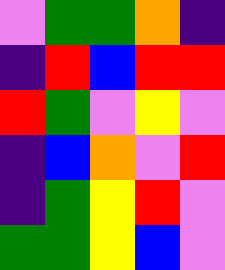[["violet", "green", "green", "orange", "indigo"], ["indigo", "red", "blue", "red", "red"], ["red", "green", "violet", "yellow", "violet"], ["indigo", "blue", "orange", "violet", "red"], ["indigo", "green", "yellow", "red", "violet"], ["green", "green", "yellow", "blue", "violet"]]